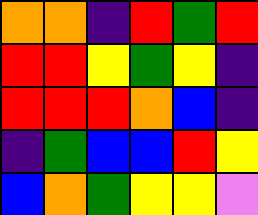[["orange", "orange", "indigo", "red", "green", "red"], ["red", "red", "yellow", "green", "yellow", "indigo"], ["red", "red", "red", "orange", "blue", "indigo"], ["indigo", "green", "blue", "blue", "red", "yellow"], ["blue", "orange", "green", "yellow", "yellow", "violet"]]